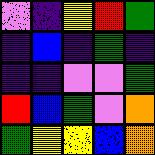[["violet", "indigo", "yellow", "red", "green"], ["indigo", "blue", "indigo", "green", "indigo"], ["indigo", "indigo", "violet", "violet", "green"], ["red", "blue", "green", "violet", "orange"], ["green", "yellow", "yellow", "blue", "orange"]]